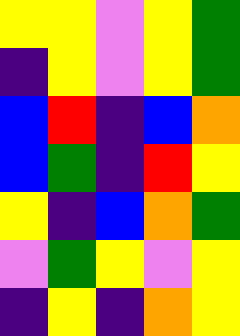[["yellow", "yellow", "violet", "yellow", "green"], ["indigo", "yellow", "violet", "yellow", "green"], ["blue", "red", "indigo", "blue", "orange"], ["blue", "green", "indigo", "red", "yellow"], ["yellow", "indigo", "blue", "orange", "green"], ["violet", "green", "yellow", "violet", "yellow"], ["indigo", "yellow", "indigo", "orange", "yellow"]]